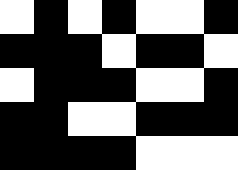[["white", "black", "white", "black", "white", "white", "black"], ["black", "black", "black", "white", "black", "black", "white"], ["white", "black", "black", "black", "white", "white", "black"], ["black", "black", "white", "white", "black", "black", "black"], ["black", "black", "black", "black", "white", "white", "white"]]